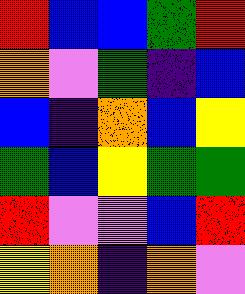[["red", "blue", "blue", "green", "red"], ["orange", "violet", "green", "indigo", "blue"], ["blue", "indigo", "orange", "blue", "yellow"], ["green", "blue", "yellow", "green", "green"], ["red", "violet", "violet", "blue", "red"], ["yellow", "orange", "indigo", "orange", "violet"]]